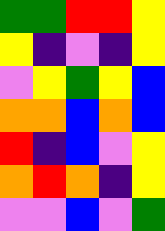[["green", "green", "red", "red", "yellow"], ["yellow", "indigo", "violet", "indigo", "yellow"], ["violet", "yellow", "green", "yellow", "blue"], ["orange", "orange", "blue", "orange", "blue"], ["red", "indigo", "blue", "violet", "yellow"], ["orange", "red", "orange", "indigo", "yellow"], ["violet", "violet", "blue", "violet", "green"]]